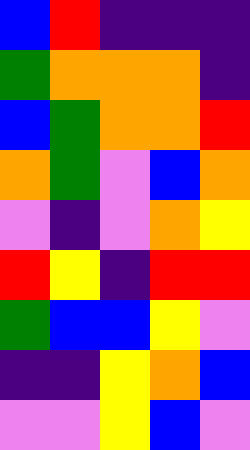[["blue", "red", "indigo", "indigo", "indigo"], ["green", "orange", "orange", "orange", "indigo"], ["blue", "green", "orange", "orange", "red"], ["orange", "green", "violet", "blue", "orange"], ["violet", "indigo", "violet", "orange", "yellow"], ["red", "yellow", "indigo", "red", "red"], ["green", "blue", "blue", "yellow", "violet"], ["indigo", "indigo", "yellow", "orange", "blue"], ["violet", "violet", "yellow", "blue", "violet"]]